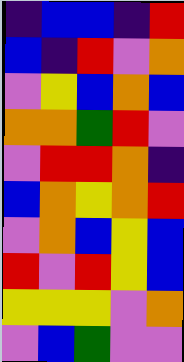[["indigo", "blue", "blue", "indigo", "red"], ["blue", "indigo", "red", "violet", "orange"], ["violet", "yellow", "blue", "orange", "blue"], ["orange", "orange", "green", "red", "violet"], ["violet", "red", "red", "orange", "indigo"], ["blue", "orange", "yellow", "orange", "red"], ["violet", "orange", "blue", "yellow", "blue"], ["red", "violet", "red", "yellow", "blue"], ["yellow", "yellow", "yellow", "violet", "orange"], ["violet", "blue", "green", "violet", "violet"]]